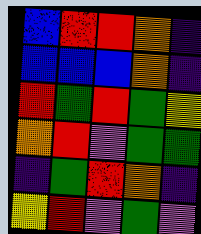[["blue", "red", "red", "orange", "indigo"], ["blue", "blue", "blue", "orange", "indigo"], ["red", "green", "red", "green", "yellow"], ["orange", "red", "violet", "green", "green"], ["indigo", "green", "red", "orange", "indigo"], ["yellow", "red", "violet", "green", "violet"]]